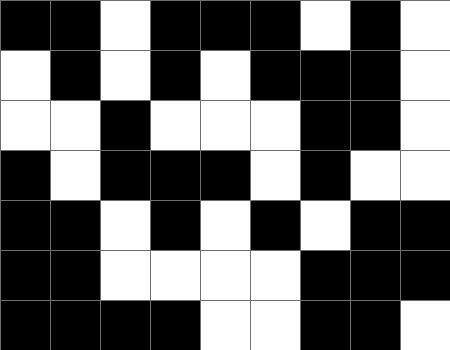[["black", "black", "white", "black", "black", "black", "white", "black", "white"], ["white", "black", "white", "black", "white", "black", "black", "black", "white"], ["white", "white", "black", "white", "white", "white", "black", "black", "white"], ["black", "white", "black", "black", "black", "white", "black", "white", "white"], ["black", "black", "white", "black", "white", "black", "white", "black", "black"], ["black", "black", "white", "white", "white", "white", "black", "black", "black"], ["black", "black", "black", "black", "white", "white", "black", "black", "white"]]